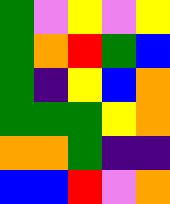[["green", "violet", "yellow", "violet", "yellow"], ["green", "orange", "red", "green", "blue"], ["green", "indigo", "yellow", "blue", "orange"], ["green", "green", "green", "yellow", "orange"], ["orange", "orange", "green", "indigo", "indigo"], ["blue", "blue", "red", "violet", "orange"]]